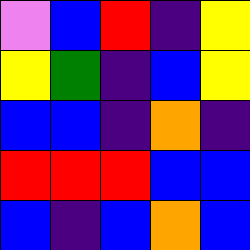[["violet", "blue", "red", "indigo", "yellow"], ["yellow", "green", "indigo", "blue", "yellow"], ["blue", "blue", "indigo", "orange", "indigo"], ["red", "red", "red", "blue", "blue"], ["blue", "indigo", "blue", "orange", "blue"]]